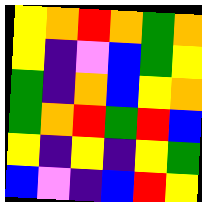[["yellow", "orange", "red", "orange", "green", "orange"], ["yellow", "indigo", "violet", "blue", "green", "yellow"], ["green", "indigo", "orange", "blue", "yellow", "orange"], ["green", "orange", "red", "green", "red", "blue"], ["yellow", "indigo", "yellow", "indigo", "yellow", "green"], ["blue", "violet", "indigo", "blue", "red", "yellow"]]